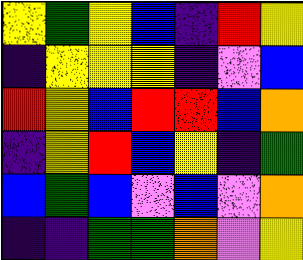[["yellow", "green", "yellow", "blue", "indigo", "red", "yellow"], ["indigo", "yellow", "yellow", "yellow", "indigo", "violet", "blue"], ["red", "yellow", "blue", "red", "red", "blue", "orange"], ["indigo", "yellow", "red", "blue", "yellow", "indigo", "green"], ["blue", "green", "blue", "violet", "blue", "violet", "orange"], ["indigo", "indigo", "green", "green", "orange", "violet", "yellow"]]